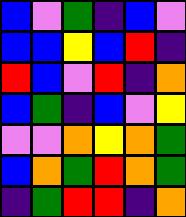[["blue", "violet", "green", "indigo", "blue", "violet"], ["blue", "blue", "yellow", "blue", "red", "indigo"], ["red", "blue", "violet", "red", "indigo", "orange"], ["blue", "green", "indigo", "blue", "violet", "yellow"], ["violet", "violet", "orange", "yellow", "orange", "green"], ["blue", "orange", "green", "red", "orange", "green"], ["indigo", "green", "red", "red", "indigo", "orange"]]